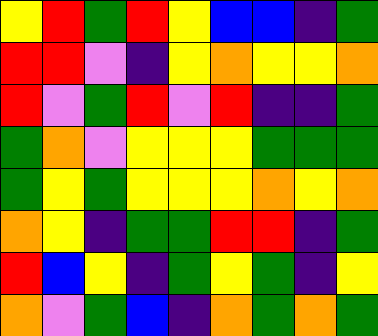[["yellow", "red", "green", "red", "yellow", "blue", "blue", "indigo", "green"], ["red", "red", "violet", "indigo", "yellow", "orange", "yellow", "yellow", "orange"], ["red", "violet", "green", "red", "violet", "red", "indigo", "indigo", "green"], ["green", "orange", "violet", "yellow", "yellow", "yellow", "green", "green", "green"], ["green", "yellow", "green", "yellow", "yellow", "yellow", "orange", "yellow", "orange"], ["orange", "yellow", "indigo", "green", "green", "red", "red", "indigo", "green"], ["red", "blue", "yellow", "indigo", "green", "yellow", "green", "indigo", "yellow"], ["orange", "violet", "green", "blue", "indigo", "orange", "green", "orange", "green"]]